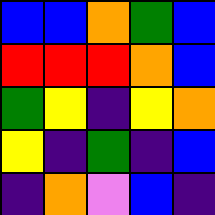[["blue", "blue", "orange", "green", "blue"], ["red", "red", "red", "orange", "blue"], ["green", "yellow", "indigo", "yellow", "orange"], ["yellow", "indigo", "green", "indigo", "blue"], ["indigo", "orange", "violet", "blue", "indigo"]]